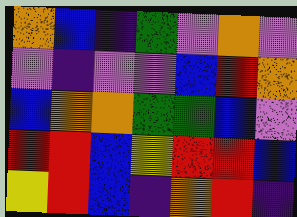[["orange", "blue", "indigo", "green", "violet", "orange", "violet"], ["violet", "indigo", "violet", "violet", "blue", "red", "orange"], ["blue", "orange", "orange", "green", "green", "blue", "violet"], ["red", "red", "blue", "yellow", "red", "red", "blue"], ["yellow", "red", "blue", "indigo", "orange", "red", "indigo"]]